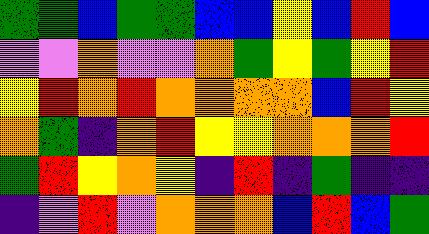[["green", "green", "blue", "green", "green", "blue", "blue", "yellow", "blue", "red", "blue"], ["violet", "violet", "orange", "violet", "violet", "orange", "green", "yellow", "green", "yellow", "red"], ["yellow", "red", "orange", "red", "orange", "orange", "orange", "orange", "blue", "red", "yellow"], ["orange", "green", "indigo", "orange", "red", "yellow", "yellow", "orange", "orange", "orange", "red"], ["green", "red", "yellow", "orange", "yellow", "indigo", "red", "indigo", "green", "indigo", "indigo"], ["indigo", "violet", "red", "violet", "orange", "orange", "orange", "blue", "red", "blue", "green"]]